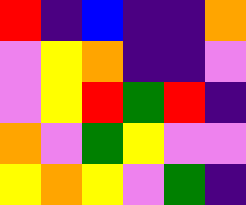[["red", "indigo", "blue", "indigo", "indigo", "orange"], ["violet", "yellow", "orange", "indigo", "indigo", "violet"], ["violet", "yellow", "red", "green", "red", "indigo"], ["orange", "violet", "green", "yellow", "violet", "violet"], ["yellow", "orange", "yellow", "violet", "green", "indigo"]]